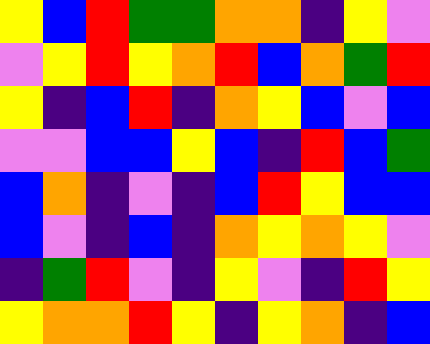[["yellow", "blue", "red", "green", "green", "orange", "orange", "indigo", "yellow", "violet"], ["violet", "yellow", "red", "yellow", "orange", "red", "blue", "orange", "green", "red"], ["yellow", "indigo", "blue", "red", "indigo", "orange", "yellow", "blue", "violet", "blue"], ["violet", "violet", "blue", "blue", "yellow", "blue", "indigo", "red", "blue", "green"], ["blue", "orange", "indigo", "violet", "indigo", "blue", "red", "yellow", "blue", "blue"], ["blue", "violet", "indigo", "blue", "indigo", "orange", "yellow", "orange", "yellow", "violet"], ["indigo", "green", "red", "violet", "indigo", "yellow", "violet", "indigo", "red", "yellow"], ["yellow", "orange", "orange", "red", "yellow", "indigo", "yellow", "orange", "indigo", "blue"]]